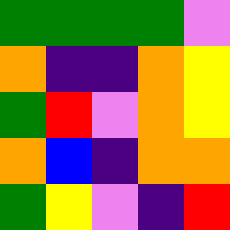[["green", "green", "green", "green", "violet"], ["orange", "indigo", "indigo", "orange", "yellow"], ["green", "red", "violet", "orange", "yellow"], ["orange", "blue", "indigo", "orange", "orange"], ["green", "yellow", "violet", "indigo", "red"]]